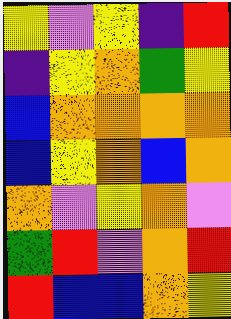[["yellow", "violet", "yellow", "indigo", "red"], ["indigo", "yellow", "orange", "green", "yellow"], ["blue", "orange", "orange", "orange", "orange"], ["blue", "yellow", "orange", "blue", "orange"], ["orange", "violet", "yellow", "orange", "violet"], ["green", "red", "violet", "orange", "red"], ["red", "blue", "blue", "orange", "yellow"]]